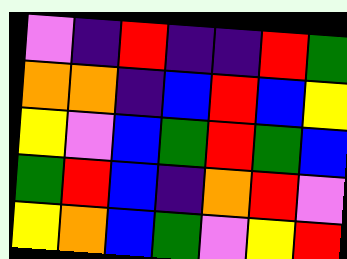[["violet", "indigo", "red", "indigo", "indigo", "red", "green"], ["orange", "orange", "indigo", "blue", "red", "blue", "yellow"], ["yellow", "violet", "blue", "green", "red", "green", "blue"], ["green", "red", "blue", "indigo", "orange", "red", "violet"], ["yellow", "orange", "blue", "green", "violet", "yellow", "red"]]